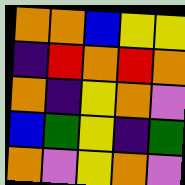[["orange", "orange", "blue", "yellow", "yellow"], ["indigo", "red", "orange", "red", "orange"], ["orange", "indigo", "yellow", "orange", "violet"], ["blue", "green", "yellow", "indigo", "green"], ["orange", "violet", "yellow", "orange", "violet"]]